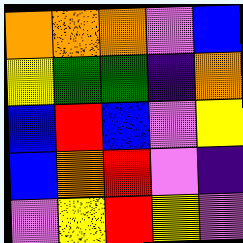[["orange", "orange", "orange", "violet", "blue"], ["yellow", "green", "green", "indigo", "orange"], ["blue", "red", "blue", "violet", "yellow"], ["blue", "orange", "red", "violet", "indigo"], ["violet", "yellow", "red", "yellow", "violet"]]